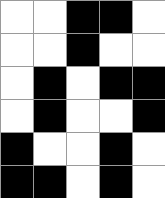[["white", "white", "black", "black", "white"], ["white", "white", "black", "white", "white"], ["white", "black", "white", "black", "black"], ["white", "black", "white", "white", "black"], ["black", "white", "white", "black", "white"], ["black", "black", "white", "black", "white"]]